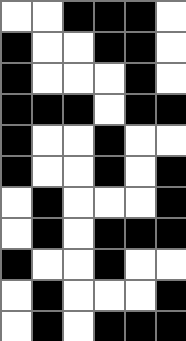[["white", "white", "black", "black", "black", "white"], ["black", "white", "white", "black", "black", "white"], ["black", "white", "white", "white", "black", "white"], ["black", "black", "black", "white", "black", "black"], ["black", "white", "white", "black", "white", "white"], ["black", "white", "white", "black", "white", "black"], ["white", "black", "white", "white", "white", "black"], ["white", "black", "white", "black", "black", "black"], ["black", "white", "white", "black", "white", "white"], ["white", "black", "white", "white", "white", "black"], ["white", "black", "white", "black", "black", "black"]]